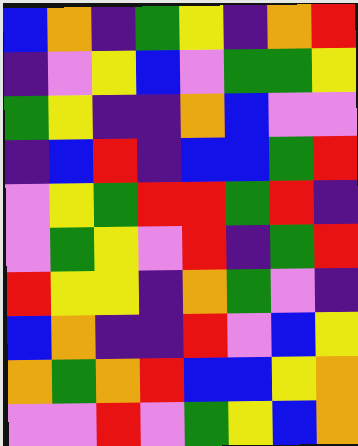[["blue", "orange", "indigo", "green", "yellow", "indigo", "orange", "red"], ["indigo", "violet", "yellow", "blue", "violet", "green", "green", "yellow"], ["green", "yellow", "indigo", "indigo", "orange", "blue", "violet", "violet"], ["indigo", "blue", "red", "indigo", "blue", "blue", "green", "red"], ["violet", "yellow", "green", "red", "red", "green", "red", "indigo"], ["violet", "green", "yellow", "violet", "red", "indigo", "green", "red"], ["red", "yellow", "yellow", "indigo", "orange", "green", "violet", "indigo"], ["blue", "orange", "indigo", "indigo", "red", "violet", "blue", "yellow"], ["orange", "green", "orange", "red", "blue", "blue", "yellow", "orange"], ["violet", "violet", "red", "violet", "green", "yellow", "blue", "orange"]]